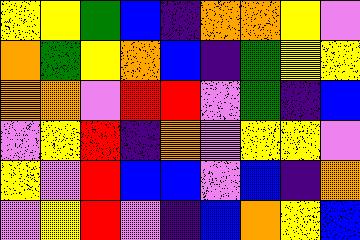[["yellow", "yellow", "green", "blue", "indigo", "orange", "orange", "yellow", "violet"], ["orange", "green", "yellow", "orange", "blue", "indigo", "green", "yellow", "yellow"], ["orange", "orange", "violet", "red", "red", "violet", "green", "indigo", "blue"], ["violet", "yellow", "red", "indigo", "orange", "violet", "yellow", "yellow", "violet"], ["yellow", "violet", "red", "blue", "blue", "violet", "blue", "indigo", "orange"], ["violet", "yellow", "red", "violet", "indigo", "blue", "orange", "yellow", "blue"]]